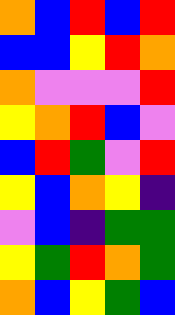[["orange", "blue", "red", "blue", "red"], ["blue", "blue", "yellow", "red", "orange"], ["orange", "violet", "violet", "violet", "red"], ["yellow", "orange", "red", "blue", "violet"], ["blue", "red", "green", "violet", "red"], ["yellow", "blue", "orange", "yellow", "indigo"], ["violet", "blue", "indigo", "green", "green"], ["yellow", "green", "red", "orange", "green"], ["orange", "blue", "yellow", "green", "blue"]]